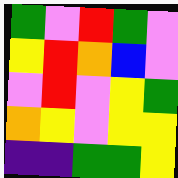[["green", "violet", "red", "green", "violet"], ["yellow", "red", "orange", "blue", "violet"], ["violet", "red", "violet", "yellow", "green"], ["orange", "yellow", "violet", "yellow", "yellow"], ["indigo", "indigo", "green", "green", "yellow"]]